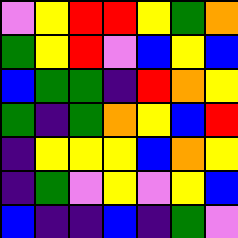[["violet", "yellow", "red", "red", "yellow", "green", "orange"], ["green", "yellow", "red", "violet", "blue", "yellow", "blue"], ["blue", "green", "green", "indigo", "red", "orange", "yellow"], ["green", "indigo", "green", "orange", "yellow", "blue", "red"], ["indigo", "yellow", "yellow", "yellow", "blue", "orange", "yellow"], ["indigo", "green", "violet", "yellow", "violet", "yellow", "blue"], ["blue", "indigo", "indigo", "blue", "indigo", "green", "violet"]]